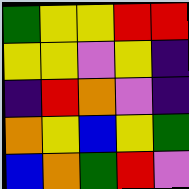[["green", "yellow", "yellow", "red", "red"], ["yellow", "yellow", "violet", "yellow", "indigo"], ["indigo", "red", "orange", "violet", "indigo"], ["orange", "yellow", "blue", "yellow", "green"], ["blue", "orange", "green", "red", "violet"]]